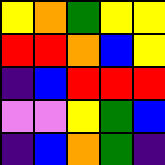[["yellow", "orange", "green", "yellow", "yellow"], ["red", "red", "orange", "blue", "yellow"], ["indigo", "blue", "red", "red", "red"], ["violet", "violet", "yellow", "green", "blue"], ["indigo", "blue", "orange", "green", "indigo"]]